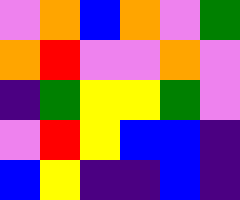[["violet", "orange", "blue", "orange", "violet", "green"], ["orange", "red", "violet", "violet", "orange", "violet"], ["indigo", "green", "yellow", "yellow", "green", "violet"], ["violet", "red", "yellow", "blue", "blue", "indigo"], ["blue", "yellow", "indigo", "indigo", "blue", "indigo"]]